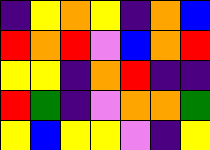[["indigo", "yellow", "orange", "yellow", "indigo", "orange", "blue"], ["red", "orange", "red", "violet", "blue", "orange", "red"], ["yellow", "yellow", "indigo", "orange", "red", "indigo", "indigo"], ["red", "green", "indigo", "violet", "orange", "orange", "green"], ["yellow", "blue", "yellow", "yellow", "violet", "indigo", "yellow"]]